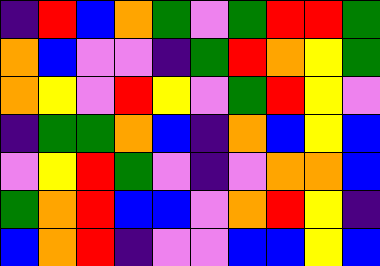[["indigo", "red", "blue", "orange", "green", "violet", "green", "red", "red", "green"], ["orange", "blue", "violet", "violet", "indigo", "green", "red", "orange", "yellow", "green"], ["orange", "yellow", "violet", "red", "yellow", "violet", "green", "red", "yellow", "violet"], ["indigo", "green", "green", "orange", "blue", "indigo", "orange", "blue", "yellow", "blue"], ["violet", "yellow", "red", "green", "violet", "indigo", "violet", "orange", "orange", "blue"], ["green", "orange", "red", "blue", "blue", "violet", "orange", "red", "yellow", "indigo"], ["blue", "orange", "red", "indigo", "violet", "violet", "blue", "blue", "yellow", "blue"]]